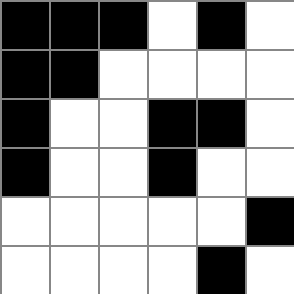[["black", "black", "black", "white", "black", "white"], ["black", "black", "white", "white", "white", "white"], ["black", "white", "white", "black", "black", "white"], ["black", "white", "white", "black", "white", "white"], ["white", "white", "white", "white", "white", "black"], ["white", "white", "white", "white", "black", "white"]]